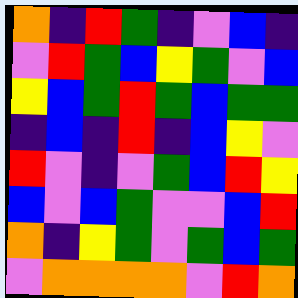[["orange", "indigo", "red", "green", "indigo", "violet", "blue", "indigo"], ["violet", "red", "green", "blue", "yellow", "green", "violet", "blue"], ["yellow", "blue", "green", "red", "green", "blue", "green", "green"], ["indigo", "blue", "indigo", "red", "indigo", "blue", "yellow", "violet"], ["red", "violet", "indigo", "violet", "green", "blue", "red", "yellow"], ["blue", "violet", "blue", "green", "violet", "violet", "blue", "red"], ["orange", "indigo", "yellow", "green", "violet", "green", "blue", "green"], ["violet", "orange", "orange", "orange", "orange", "violet", "red", "orange"]]